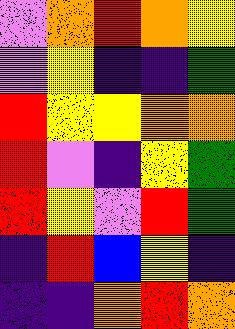[["violet", "orange", "red", "orange", "yellow"], ["violet", "yellow", "indigo", "indigo", "green"], ["red", "yellow", "yellow", "orange", "orange"], ["red", "violet", "indigo", "yellow", "green"], ["red", "yellow", "violet", "red", "green"], ["indigo", "red", "blue", "yellow", "indigo"], ["indigo", "indigo", "orange", "red", "orange"]]